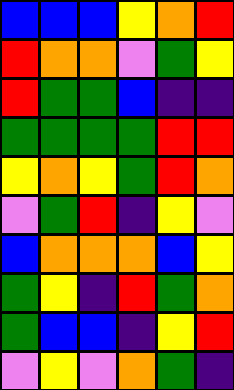[["blue", "blue", "blue", "yellow", "orange", "red"], ["red", "orange", "orange", "violet", "green", "yellow"], ["red", "green", "green", "blue", "indigo", "indigo"], ["green", "green", "green", "green", "red", "red"], ["yellow", "orange", "yellow", "green", "red", "orange"], ["violet", "green", "red", "indigo", "yellow", "violet"], ["blue", "orange", "orange", "orange", "blue", "yellow"], ["green", "yellow", "indigo", "red", "green", "orange"], ["green", "blue", "blue", "indigo", "yellow", "red"], ["violet", "yellow", "violet", "orange", "green", "indigo"]]